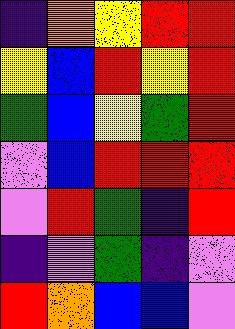[["indigo", "orange", "yellow", "red", "red"], ["yellow", "blue", "red", "yellow", "red"], ["green", "blue", "yellow", "green", "red"], ["violet", "blue", "red", "red", "red"], ["violet", "red", "green", "indigo", "red"], ["indigo", "violet", "green", "indigo", "violet"], ["red", "orange", "blue", "blue", "violet"]]